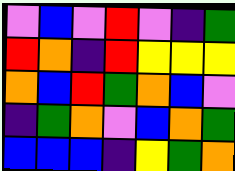[["violet", "blue", "violet", "red", "violet", "indigo", "green"], ["red", "orange", "indigo", "red", "yellow", "yellow", "yellow"], ["orange", "blue", "red", "green", "orange", "blue", "violet"], ["indigo", "green", "orange", "violet", "blue", "orange", "green"], ["blue", "blue", "blue", "indigo", "yellow", "green", "orange"]]